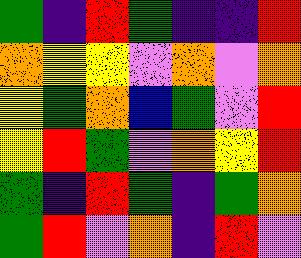[["green", "indigo", "red", "green", "indigo", "indigo", "red"], ["orange", "yellow", "yellow", "violet", "orange", "violet", "orange"], ["yellow", "green", "orange", "blue", "green", "violet", "red"], ["yellow", "red", "green", "violet", "orange", "yellow", "red"], ["green", "indigo", "red", "green", "indigo", "green", "orange"], ["green", "red", "violet", "orange", "indigo", "red", "violet"]]